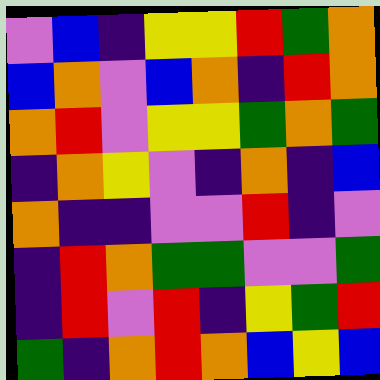[["violet", "blue", "indigo", "yellow", "yellow", "red", "green", "orange"], ["blue", "orange", "violet", "blue", "orange", "indigo", "red", "orange"], ["orange", "red", "violet", "yellow", "yellow", "green", "orange", "green"], ["indigo", "orange", "yellow", "violet", "indigo", "orange", "indigo", "blue"], ["orange", "indigo", "indigo", "violet", "violet", "red", "indigo", "violet"], ["indigo", "red", "orange", "green", "green", "violet", "violet", "green"], ["indigo", "red", "violet", "red", "indigo", "yellow", "green", "red"], ["green", "indigo", "orange", "red", "orange", "blue", "yellow", "blue"]]